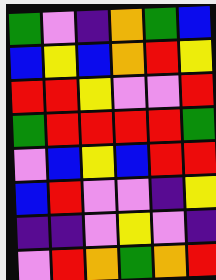[["green", "violet", "indigo", "orange", "green", "blue"], ["blue", "yellow", "blue", "orange", "red", "yellow"], ["red", "red", "yellow", "violet", "violet", "red"], ["green", "red", "red", "red", "red", "green"], ["violet", "blue", "yellow", "blue", "red", "red"], ["blue", "red", "violet", "violet", "indigo", "yellow"], ["indigo", "indigo", "violet", "yellow", "violet", "indigo"], ["violet", "red", "orange", "green", "orange", "red"]]